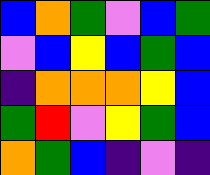[["blue", "orange", "green", "violet", "blue", "green"], ["violet", "blue", "yellow", "blue", "green", "blue"], ["indigo", "orange", "orange", "orange", "yellow", "blue"], ["green", "red", "violet", "yellow", "green", "blue"], ["orange", "green", "blue", "indigo", "violet", "indigo"]]